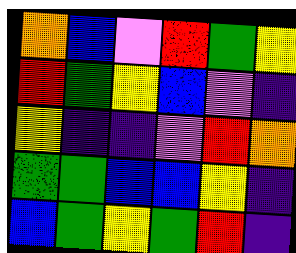[["orange", "blue", "violet", "red", "green", "yellow"], ["red", "green", "yellow", "blue", "violet", "indigo"], ["yellow", "indigo", "indigo", "violet", "red", "orange"], ["green", "green", "blue", "blue", "yellow", "indigo"], ["blue", "green", "yellow", "green", "red", "indigo"]]